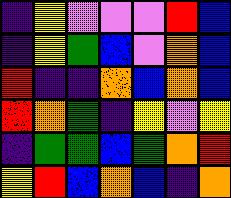[["indigo", "yellow", "violet", "violet", "violet", "red", "blue"], ["indigo", "yellow", "green", "blue", "violet", "orange", "blue"], ["red", "indigo", "indigo", "orange", "blue", "orange", "blue"], ["red", "orange", "green", "indigo", "yellow", "violet", "yellow"], ["indigo", "green", "green", "blue", "green", "orange", "red"], ["yellow", "red", "blue", "orange", "blue", "indigo", "orange"]]